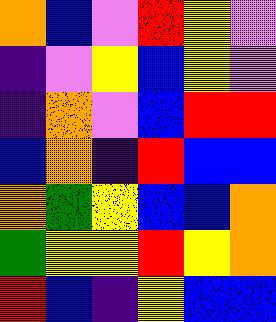[["orange", "blue", "violet", "red", "yellow", "violet"], ["indigo", "violet", "yellow", "blue", "yellow", "violet"], ["indigo", "orange", "violet", "blue", "red", "red"], ["blue", "orange", "indigo", "red", "blue", "blue"], ["orange", "green", "yellow", "blue", "blue", "orange"], ["green", "yellow", "yellow", "red", "yellow", "orange"], ["red", "blue", "indigo", "yellow", "blue", "blue"]]